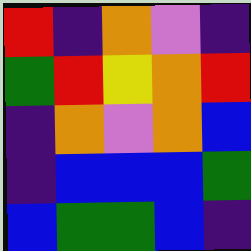[["red", "indigo", "orange", "violet", "indigo"], ["green", "red", "yellow", "orange", "red"], ["indigo", "orange", "violet", "orange", "blue"], ["indigo", "blue", "blue", "blue", "green"], ["blue", "green", "green", "blue", "indigo"]]